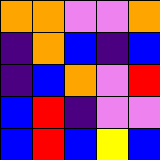[["orange", "orange", "violet", "violet", "orange"], ["indigo", "orange", "blue", "indigo", "blue"], ["indigo", "blue", "orange", "violet", "red"], ["blue", "red", "indigo", "violet", "violet"], ["blue", "red", "blue", "yellow", "blue"]]